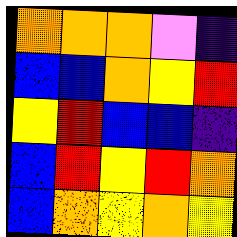[["orange", "orange", "orange", "violet", "indigo"], ["blue", "blue", "orange", "yellow", "red"], ["yellow", "red", "blue", "blue", "indigo"], ["blue", "red", "yellow", "red", "orange"], ["blue", "orange", "yellow", "orange", "yellow"]]